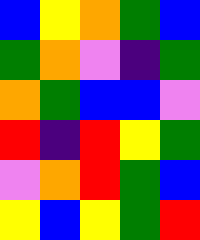[["blue", "yellow", "orange", "green", "blue"], ["green", "orange", "violet", "indigo", "green"], ["orange", "green", "blue", "blue", "violet"], ["red", "indigo", "red", "yellow", "green"], ["violet", "orange", "red", "green", "blue"], ["yellow", "blue", "yellow", "green", "red"]]